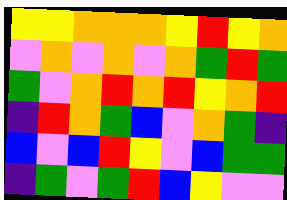[["yellow", "yellow", "orange", "orange", "orange", "yellow", "red", "yellow", "orange"], ["violet", "orange", "violet", "orange", "violet", "orange", "green", "red", "green"], ["green", "violet", "orange", "red", "orange", "red", "yellow", "orange", "red"], ["indigo", "red", "orange", "green", "blue", "violet", "orange", "green", "indigo"], ["blue", "violet", "blue", "red", "yellow", "violet", "blue", "green", "green"], ["indigo", "green", "violet", "green", "red", "blue", "yellow", "violet", "violet"]]